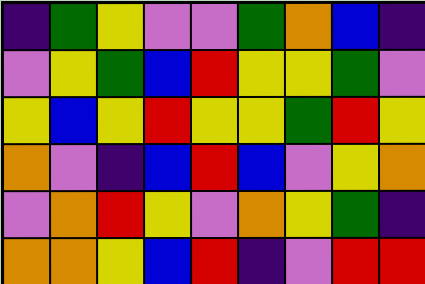[["indigo", "green", "yellow", "violet", "violet", "green", "orange", "blue", "indigo"], ["violet", "yellow", "green", "blue", "red", "yellow", "yellow", "green", "violet"], ["yellow", "blue", "yellow", "red", "yellow", "yellow", "green", "red", "yellow"], ["orange", "violet", "indigo", "blue", "red", "blue", "violet", "yellow", "orange"], ["violet", "orange", "red", "yellow", "violet", "orange", "yellow", "green", "indigo"], ["orange", "orange", "yellow", "blue", "red", "indigo", "violet", "red", "red"]]